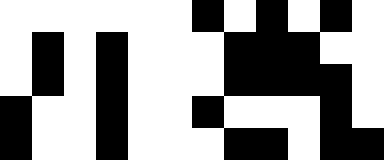[["white", "white", "white", "white", "white", "white", "black", "white", "black", "white", "black", "white"], ["white", "black", "white", "black", "white", "white", "white", "black", "black", "black", "white", "white"], ["white", "black", "white", "black", "white", "white", "white", "black", "black", "black", "black", "white"], ["black", "white", "white", "black", "white", "white", "black", "white", "white", "white", "black", "white"], ["black", "white", "white", "black", "white", "white", "white", "black", "black", "white", "black", "black"]]